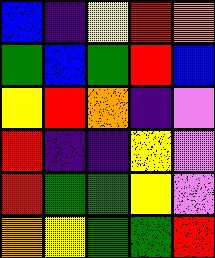[["blue", "indigo", "yellow", "red", "orange"], ["green", "blue", "green", "red", "blue"], ["yellow", "red", "orange", "indigo", "violet"], ["red", "indigo", "indigo", "yellow", "violet"], ["red", "green", "green", "yellow", "violet"], ["orange", "yellow", "green", "green", "red"]]